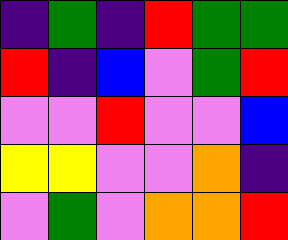[["indigo", "green", "indigo", "red", "green", "green"], ["red", "indigo", "blue", "violet", "green", "red"], ["violet", "violet", "red", "violet", "violet", "blue"], ["yellow", "yellow", "violet", "violet", "orange", "indigo"], ["violet", "green", "violet", "orange", "orange", "red"]]